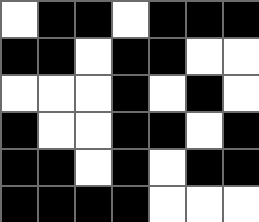[["white", "black", "black", "white", "black", "black", "black"], ["black", "black", "white", "black", "black", "white", "white"], ["white", "white", "white", "black", "white", "black", "white"], ["black", "white", "white", "black", "black", "white", "black"], ["black", "black", "white", "black", "white", "black", "black"], ["black", "black", "black", "black", "white", "white", "white"]]